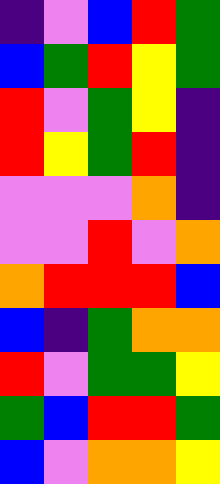[["indigo", "violet", "blue", "red", "green"], ["blue", "green", "red", "yellow", "green"], ["red", "violet", "green", "yellow", "indigo"], ["red", "yellow", "green", "red", "indigo"], ["violet", "violet", "violet", "orange", "indigo"], ["violet", "violet", "red", "violet", "orange"], ["orange", "red", "red", "red", "blue"], ["blue", "indigo", "green", "orange", "orange"], ["red", "violet", "green", "green", "yellow"], ["green", "blue", "red", "red", "green"], ["blue", "violet", "orange", "orange", "yellow"]]